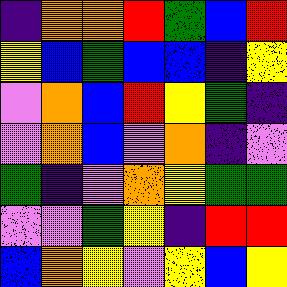[["indigo", "orange", "orange", "red", "green", "blue", "red"], ["yellow", "blue", "green", "blue", "blue", "indigo", "yellow"], ["violet", "orange", "blue", "red", "yellow", "green", "indigo"], ["violet", "orange", "blue", "violet", "orange", "indigo", "violet"], ["green", "indigo", "violet", "orange", "yellow", "green", "green"], ["violet", "violet", "green", "yellow", "indigo", "red", "red"], ["blue", "orange", "yellow", "violet", "yellow", "blue", "yellow"]]